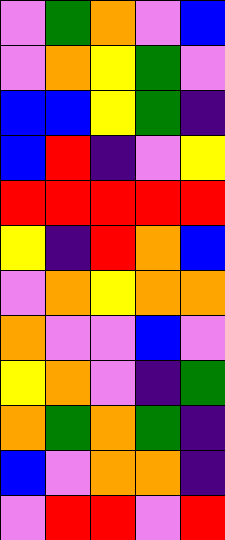[["violet", "green", "orange", "violet", "blue"], ["violet", "orange", "yellow", "green", "violet"], ["blue", "blue", "yellow", "green", "indigo"], ["blue", "red", "indigo", "violet", "yellow"], ["red", "red", "red", "red", "red"], ["yellow", "indigo", "red", "orange", "blue"], ["violet", "orange", "yellow", "orange", "orange"], ["orange", "violet", "violet", "blue", "violet"], ["yellow", "orange", "violet", "indigo", "green"], ["orange", "green", "orange", "green", "indigo"], ["blue", "violet", "orange", "orange", "indigo"], ["violet", "red", "red", "violet", "red"]]